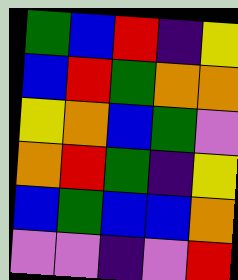[["green", "blue", "red", "indigo", "yellow"], ["blue", "red", "green", "orange", "orange"], ["yellow", "orange", "blue", "green", "violet"], ["orange", "red", "green", "indigo", "yellow"], ["blue", "green", "blue", "blue", "orange"], ["violet", "violet", "indigo", "violet", "red"]]